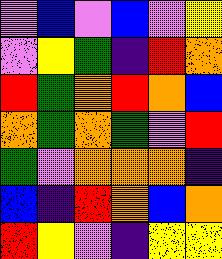[["violet", "blue", "violet", "blue", "violet", "yellow"], ["violet", "yellow", "green", "indigo", "red", "orange"], ["red", "green", "orange", "red", "orange", "blue"], ["orange", "green", "orange", "green", "violet", "red"], ["green", "violet", "orange", "orange", "orange", "indigo"], ["blue", "indigo", "red", "orange", "blue", "orange"], ["red", "yellow", "violet", "indigo", "yellow", "yellow"]]